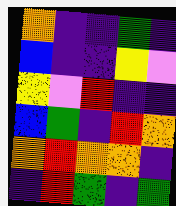[["orange", "indigo", "indigo", "green", "indigo"], ["blue", "indigo", "indigo", "yellow", "violet"], ["yellow", "violet", "red", "indigo", "indigo"], ["blue", "green", "indigo", "red", "orange"], ["orange", "red", "orange", "orange", "indigo"], ["indigo", "red", "green", "indigo", "green"]]